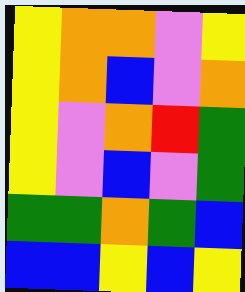[["yellow", "orange", "orange", "violet", "yellow"], ["yellow", "orange", "blue", "violet", "orange"], ["yellow", "violet", "orange", "red", "green"], ["yellow", "violet", "blue", "violet", "green"], ["green", "green", "orange", "green", "blue"], ["blue", "blue", "yellow", "blue", "yellow"]]